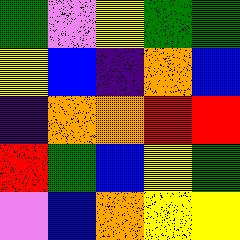[["green", "violet", "yellow", "green", "green"], ["yellow", "blue", "indigo", "orange", "blue"], ["indigo", "orange", "orange", "red", "red"], ["red", "green", "blue", "yellow", "green"], ["violet", "blue", "orange", "yellow", "yellow"]]